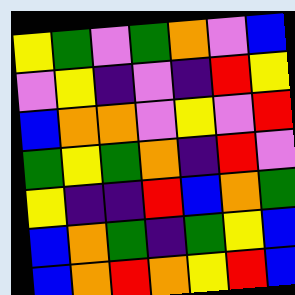[["yellow", "green", "violet", "green", "orange", "violet", "blue"], ["violet", "yellow", "indigo", "violet", "indigo", "red", "yellow"], ["blue", "orange", "orange", "violet", "yellow", "violet", "red"], ["green", "yellow", "green", "orange", "indigo", "red", "violet"], ["yellow", "indigo", "indigo", "red", "blue", "orange", "green"], ["blue", "orange", "green", "indigo", "green", "yellow", "blue"], ["blue", "orange", "red", "orange", "yellow", "red", "blue"]]